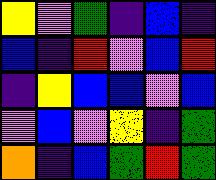[["yellow", "violet", "green", "indigo", "blue", "indigo"], ["blue", "indigo", "red", "violet", "blue", "red"], ["indigo", "yellow", "blue", "blue", "violet", "blue"], ["violet", "blue", "violet", "yellow", "indigo", "green"], ["orange", "indigo", "blue", "green", "red", "green"]]